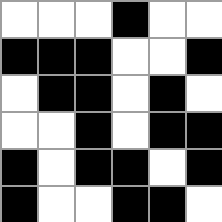[["white", "white", "white", "black", "white", "white"], ["black", "black", "black", "white", "white", "black"], ["white", "black", "black", "white", "black", "white"], ["white", "white", "black", "white", "black", "black"], ["black", "white", "black", "black", "white", "black"], ["black", "white", "white", "black", "black", "white"]]